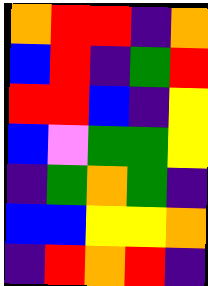[["orange", "red", "red", "indigo", "orange"], ["blue", "red", "indigo", "green", "red"], ["red", "red", "blue", "indigo", "yellow"], ["blue", "violet", "green", "green", "yellow"], ["indigo", "green", "orange", "green", "indigo"], ["blue", "blue", "yellow", "yellow", "orange"], ["indigo", "red", "orange", "red", "indigo"]]